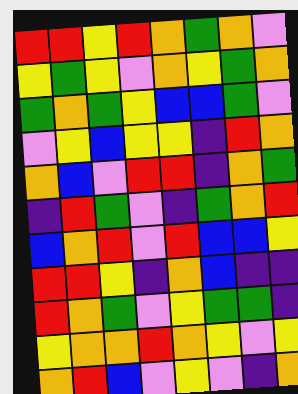[["red", "red", "yellow", "red", "orange", "green", "orange", "violet"], ["yellow", "green", "yellow", "violet", "orange", "yellow", "green", "orange"], ["green", "orange", "green", "yellow", "blue", "blue", "green", "violet"], ["violet", "yellow", "blue", "yellow", "yellow", "indigo", "red", "orange"], ["orange", "blue", "violet", "red", "red", "indigo", "orange", "green"], ["indigo", "red", "green", "violet", "indigo", "green", "orange", "red"], ["blue", "orange", "red", "violet", "red", "blue", "blue", "yellow"], ["red", "red", "yellow", "indigo", "orange", "blue", "indigo", "indigo"], ["red", "orange", "green", "violet", "yellow", "green", "green", "indigo"], ["yellow", "orange", "orange", "red", "orange", "yellow", "violet", "yellow"], ["orange", "red", "blue", "violet", "yellow", "violet", "indigo", "orange"]]